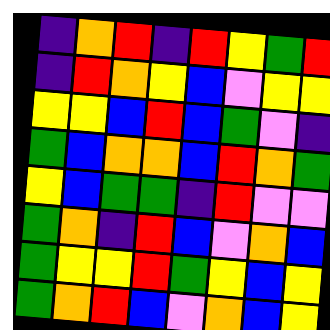[["indigo", "orange", "red", "indigo", "red", "yellow", "green", "red"], ["indigo", "red", "orange", "yellow", "blue", "violet", "yellow", "yellow"], ["yellow", "yellow", "blue", "red", "blue", "green", "violet", "indigo"], ["green", "blue", "orange", "orange", "blue", "red", "orange", "green"], ["yellow", "blue", "green", "green", "indigo", "red", "violet", "violet"], ["green", "orange", "indigo", "red", "blue", "violet", "orange", "blue"], ["green", "yellow", "yellow", "red", "green", "yellow", "blue", "yellow"], ["green", "orange", "red", "blue", "violet", "orange", "blue", "yellow"]]